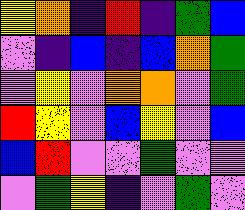[["yellow", "orange", "indigo", "red", "indigo", "green", "blue"], ["violet", "indigo", "blue", "indigo", "blue", "orange", "green"], ["violet", "yellow", "violet", "orange", "orange", "violet", "green"], ["red", "yellow", "violet", "blue", "yellow", "violet", "blue"], ["blue", "red", "violet", "violet", "green", "violet", "violet"], ["violet", "green", "yellow", "indigo", "violet", "green", "violet"]]